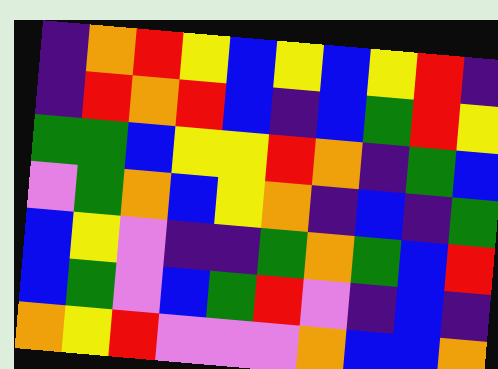[["indigo", "orange", "red", "yellow", "blue", "yellow", "blue", "yellow", "red", "indigo"], ["indigo", "red", "orange", "red", "blue", "indigo", "blue", "green", "red", "yellow"], ["green", "green", "blue", "yellow", "yellow", "red", "orange", "indigo", "green", "blue"], ["violet", "green", "orange", "blue", "yellow", "orange", "indigo", "blue", "indigo", "green"], ["blue", "yellow", "violet", "indigo", "indigo", "green", "orange", "green", "blue", "red"], ["blue", "green", "violet", "blue", "green", "red", "violet", "indigo", "blue", "indigo"], ["orange", "yellow", "red", "violet", "violet", "violet", "orange", "blue", "blue", "orange"]]